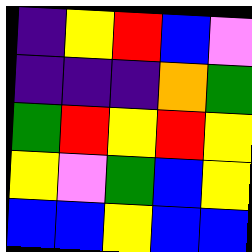[["indigo", "yellow", "red", "blue", "violet"], ["indigo", "indigo", "indigo", "orange", "green"], ["green", "red", "yellow", "red", "yellow"], ["yellow", "violet", "green", "blue", "yellow"], ["blue", "blue", "yellow", "blue", "blue"]]